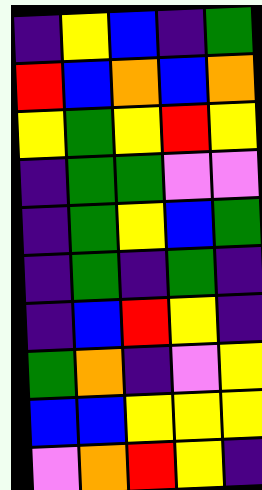[["indigo", "yellow", "blue", "indigo", "green"], ["red", "blue", "orange", "blue", "orange"], ["yellow", "green", "yellow", "red", "yellow"], ["indigo", "green", "green", "violet", "violet"], ["indigo", "green", "yellow", "blue", "green"], ["indigo", "green", "indigo", "green", "indigo"], ["indigo", "blue", "red", "yellow", "indigo"], ["green", "orange", "indigo", "violet", "yellow"], ["blue", "blue", "yellow", "yellow", "yellow"], ["violet", "orange", "red", "yellow", "indigo"]]